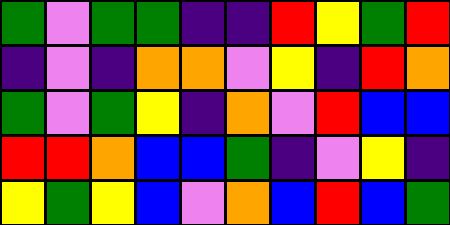[["green", "violet", "green", "green", "indigo", "indigo", "red", "yellow", "green", "red"], ["indigo", "violet", "indigo", "orange", "orange", "violet", "yellow", "indigo", "red", "orange"], ["green", "violet", "green", "yellow", "indigo", "orange", "violet", "red", "blue", "blue"], ["red", "red", "orange", "blue", "blue", "green", "indigo", "violet", "yellow", "indigo"], ["yellow", "green", "yellow", "blue", "violet", "orange", "blue", "red", "blue", "green"]]